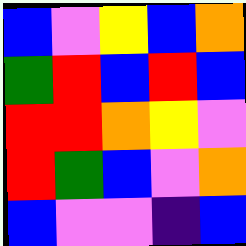[["blue", "violet", "yellow", "blue", "orange"], ["green", "red", "blue", "red", "blue"], ["red", "red", "orange", "yellow", "violet"], ["red", "green", "blue", "violet", "orange"], ["blue", "violet", "violet", "indigo", "blue"]]